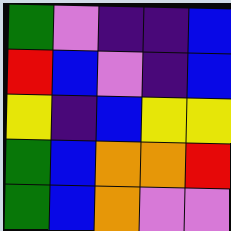[["green", "violet", "indigo", "indigo", "blue"], ["red", "blue", "violet", "indigo", "blue"], ["yellow", "indigo", "blue", "yellow", "yellow"], ["green", "blue", "orange", "orange", "red"], ["green", "blue", "orange", "violet", "violet"]]